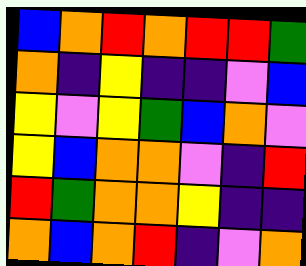[["blue", "orange", "red", "orange", "red", "red", "green"], ["orange", "indigo", "yellow", "indigo", "indigo", "violet", "blue"], ["yellow", "violet", "yellow", "green", "blue", "orange", "violet"], ["yellow", "blue", "orange", "orange", "violet", "indigo", "red"], ["red", "green", "orange", "orange", "yellow", "indigo", "indigo"], ["orange", "blue", "orange", "red", "indigo", "violet", "orange"]]